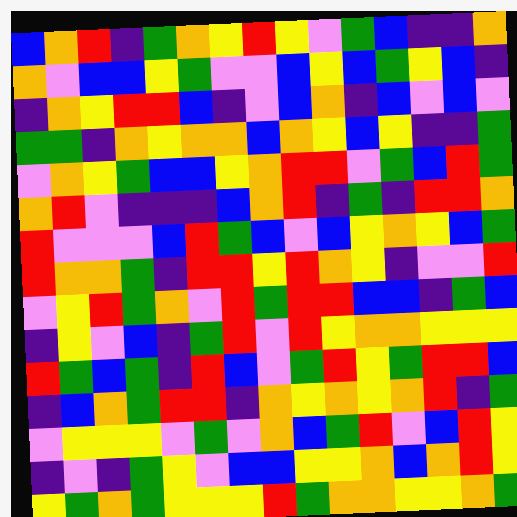[["blue", "orange", "red", "indigo", "green", "orange", "yellow", "red", "yellow", "violet", "green", "blue", "indigo", "indigo", "orange"], ["orange", "violet", "blue", "blue", "yellow", "green", "violet", "violet", "blue", "yellow", "blue", "green", "yellow", "blue", "indigo"], ["indigo", "orange", "yellow", "red", "red", "blue", "indigo", "violet", "blue", "orange", "indigo", "blue", "violet", "blue", "violet"], ["green", "green", "indigo", "orange", "yellow", "orange", "orange", "blue", "orange", "yellow", "blue", "yellow", "indigo", "indigo", "green"], ["violet", "orange", "yellow", "green", "blue", "blue", "yellow", "orange", "red", "red", "violet", "green", "blue", "red", "green"], ["orange", "red", "violet", "indigo", "indigo", "indigo", "blue", "orange", "red", "indigo", "green", "indigo", "red", "red", "orange"], ["red", "violet", "violet", "violet", "blue", "red", "green", "blue", "violet", "blue", "yellow", "orange", "yellow", "blue", "green"], ["red", "orange", "orange", "green", "indigo", "red", "red", "yellow", "red", "orange", "yellow", "indigo", "violet", "violet", "red"], ["violet", "yellow", "red", "green", "orange", "violet", "red", "green", "red", "red", "blue", "blue", "indigo", "green", "blue"], ["indigo", "yellow", "violet", "blue", "indigo", "green", "red", "violet", "red", "yellow", "orange", "orange", "yellow", "yellow", "yellow"], ["red", "green", "blue", "green", "indigo", "red", "blue", "violet", "green", "red", "yellow", "green", "red", "red", "blue"], ["indigo", "blue", "orange", "green", "red", "red", "indigo", "orange", "yellow", "orange", "yellow", "orange", "red", "indigo", "green"], ["violet", "yellow", "yellow", "yellow", "violet", "green", "violet", "orange", "blue", "green", "red", "violet", "blue", "red", "yellow"], ["indigo", "violet", "indigo", "green", "yellow", "violet", "blue", "blue", "yellow", "yellow", "orange", "blue", "orange", "red", "yellow"], ["yellow", "green", "orange", "green", "yellow", "yellow", "yellow", "red", "green", "orange", "orange", "yellow", "yellow", "orange", "green"]]